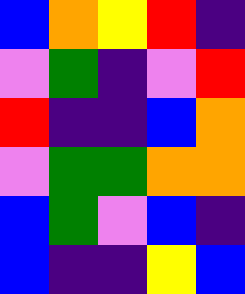[["blue", "orange", "yellow", "red", "indigo"], ["violet", "green", "indigo", "violet", "red"], ["red", "indigo", "indigo", "blue", "orange"], ["violet", "green", "green", "orange", "orange"], ["blue", "green", "violet", "blue", "indigo"], ["blue", "indigo", "indigo", "yellow", "blue"]]